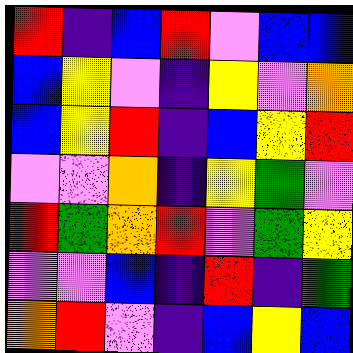[["red", "indigo", "blue", "red", "violet", "blue", "blue"], ["blue", "yellow", "violet", "indigo", "yellow", "violet", "orange"], ["blue", "yellow", "red", "indigo", "blue", "yellow", "red"], ["violet", "violet", "orange", "indigo", "yellow", "green", "violet"], ["red", "green", "orange", "red", "violet", "green", "yellow"], ["violet", "violet", "blue", "indigo", "red", "indigo", "green"], ["orange", "red", "violet", "indigo", "blue", "yellow", "blue"]]